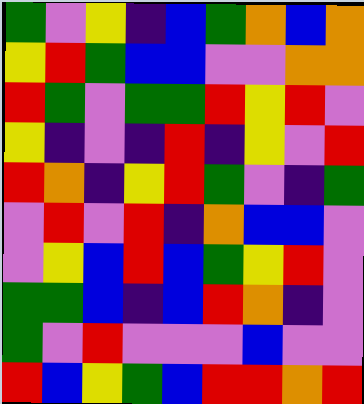[["green", "violet", "yellow", "indigo", "blue", "green", "orange", "blue", "orange"], ["yellow", "red", "green", "blue", "blue", "violet", "violet", "orange", "orange"], ["red", "green", "violet", "green", "green", "red", "yellow", "red", "violet"], ["yellow", "indigo", "violet", "indigo", "red", "indigo", "yellow", "violet", "red"], ["red", "orange", "indigo", "yellow", "red", "green", "violet", "indigo", "green"], ["violet", "red", "violet", "red", "indigo", "orange", "blue", "blue", "violet"], ["violet", "yellow", "blue", "red", "blue", "green", "yellow", "red", "violet"], ["green", "green", "blue", "indigo", "blue", "red", "orange", "indigo", "violet"], ["green", "violet", "red", "violet", "violet", "violet", "blue", "violet", "violet"], ["red", "blue", "yellow", "green", "blue", "red", "red", "orange", "red"]]